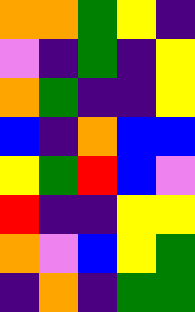[["orange", "orange", "green", "yellow", "indigo"], ["violet", "indigo", "green", "indigo", "yellow"], ["orange", "green", "indigo", "indigo", "yellow"], ["blue", "indigo", "orange", "blue", "blue"], ["yellow", "green", "red", "blue", "violet"], ["red", "indigo", "indigo", "yellow", "yellow"], ["orange", "violet", "blue", "yellow", "green"], ["indigo", "orange", "indigo", "green", "green"]]